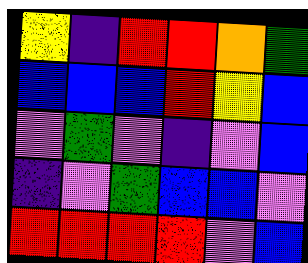[["yellow", "indigo", "red", "red", "orange", "green"], ["blue", "blue", "blue", "red", "yellow", "blue"], ["violet", "green", "violet", "indigo", "violet", "blue"], ["indigo", "violet", "green", "blue", "blue", "violet"], ["red", "red", "red", "red", "violet", "blue"]]